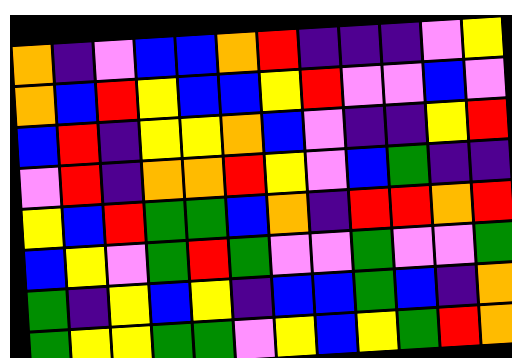[["orange", "indigo", "violet", "blue", "blue", "orange", "red", "indigo", "indigo", "indigo", "violet", "yellow"], ["orange", "blue", "red", "yellow", "blue", "blue", "yellow", "red", "violet", "violet", "blue", "violet"], ["blue", "red", "indigo", "yellow", "yellow", "orange", "blue", "violet", "indigo", "indigo", "yellow", "red"], ["violet", "red", "indigo", "orange", "orange", "red", "yellow", "violet", "blue", "green", "indigo", "indigo"], ["yellow", "blue", "red", "green", "green", "blue", "orange", "indigo", "red", "red", "orange", "red"], ["blue", "yellow", "violet", "green", "red", "green", "violet", "violet", "green", "violet", "violet", "green"], ["green", "indigo", "yellow", "blue", "yellow", "indigo", "blue", "blue", "green", "blue", "indigo", "orange"], ["green", "yellow", "yellow", "green", "green", "violet", "yellow", "blue", "yellow", "green", "red", "orange"]]